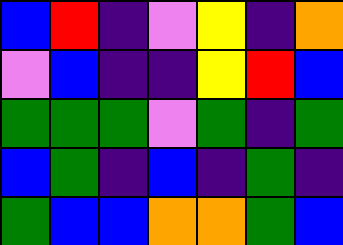[["blue", "red", "indigo", "violet", "yellow", "indigo", "orange"], ["violet", "blue", "indigo", "indigo", "yellow", "red", "blue"], ["green", "green", "green", "violet", "green", "indigo", "green"], ["blue", "green", "indigo", "blue", "indigo", "green", "indigo"], ["green", "blue", "blue", "orange", "orange", "green", "blue"]]